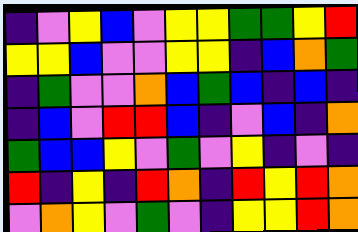[["indigo", "violet", "yellow", "blue", "violet", "yellow", "yellow", "green", "green", "yellow", "red"], ["yellow", "yellow", "blue", "violet", "violet", "yellow", "yellow", "indigo", "blue", "orange", "green"], ["indigo", "green", "violet", "violet", "orange", "blue", "green", "blue", "indigo", "blue", "indigo"], ["indigo", "blue", "violet", "red", "red", "blue", "indigo", "violet", "blue", "indigo", "orange"], ["green", "blue", "blue", "yellow", "violet", "green", "violet", "yellow", "indigo", "violet", "indigo"], ["red", "indigo", "yellow", "indigo", "red", "orange", "indigo", "red", "yellow", "red", "orange"], ["violet", "orange", "yellow", "violet", "green", "violet", "indigo", "yellow", "yellow", "red", "orange"]]